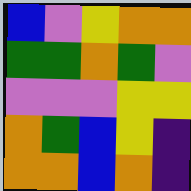[["blue", "violet", "yellow", "orange", "orange"], ["green", "green", "orange", "green", "violet"], ["violet", "violet", "violet", "yellow", "yellow"], ["orange", "green", "blue", "yellow", "indigo"], ["orange", "orange", "blue", "orange", "indigo"]]